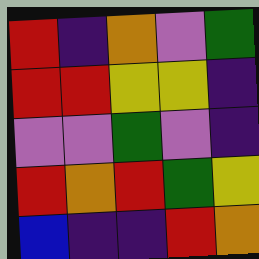[["red", "indigo", "orange", "violet", "green"], ["red", "red", "yellow", "yellow", "indigo"], ["violet", "violet", "green", "violet", "indigo"], ["red", "orange", "red", "green", "yellow"], ["blue", "indigo", "indigo", "red", "orange"]]